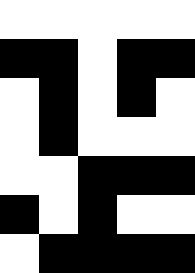[["white", "white", "white", "white", "white"], ["black", "black", "white", "black", "black"], ["white", "black", "white", "black", "white"], ["white", "black", "white", "white", "white"], ["white", "white", "black", "black", "black"], ["black", "white", "black", "white", "white"], ["white", "black", "black", "black", "black"]]